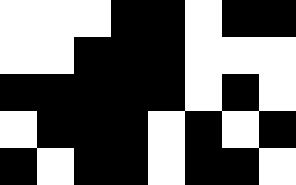[["white", "white", "white", "black", "black", "white", "black", "black"], ["white", "white", "black", "black", "black", "white", "white", "white"], ["black", "black", "black", "black", "black", "white", "black", "white"], ["white", "black", "black", "black", "white", "black", "white", "black"], ["black", "white", "black", "black", "white", "black", "black", "white"]]